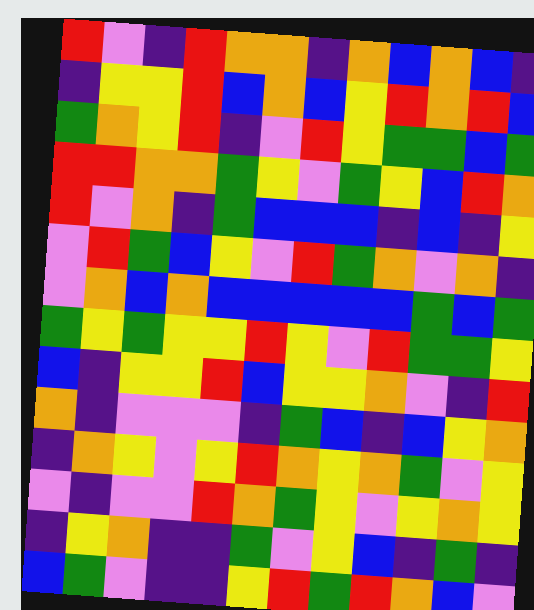[["red", "violet", "indigo", "red", "orange", "orange", "indigo", "orange", "blue", "orange", "blue", "indigo"], ["indigo", "yellow", "yellow", "red", "blue", "orange", "blue", "yellow", "red", "orange", "red", "blue"], ["green", "orange", "yellow", "red", "indigo", "violet", "red", "yellow", "green", "green", "blue", "green"], ["red", "red", "orange", "orange", "green", "yellow", "violet", "green", "yellow", "blue", "red", "orange"], ["red", "violet", "orange", "indigo", "green", "blue", "blue", "blue", "indigo", "blue", "indigo", "yellow"], ["violet", "red", "green", "blue", "yellow", "violet", "red", "green", "orange", "violet", "orange", "indigo"], ["violet", "orange", "blue", "orange", "blue", "blue", "blue", "blue", "blue", "green", "blue", "green"], ["green", "yellow", "green", "yellow", "yellow", "red", "yellow", "violet", "red", "green", "green", "yellow"], ["blue", "indigo", "yellow", "yellow", "red", "blue", "yellow", "yellow", "orange", "violet", "indigo", "red"], ["orange", "indigo", "violet", "violet", "violet", "indigo", "green", "blue", "indigo", "blue", "yellow", "orange"], ["indigo", "orange", "yellow", "violet", "yellow", "red", "orange", "yellow", "orange", "green", "violet", "yellow"], ["violet", "indigo", "violet", "violet", "red", "orange", "green", "yellow", "violet", "yellow", "orange", "yellow"], ["indigo", "yellow", "orange", "indigo", "indigo", "green", "violet", "yellow", "blue", "indigo", "green", "indigo"], ["blue", "green", "violet", "indigo", "indigo", "yellow", "red", "green", "red", "orange", "blue", "violet"]]